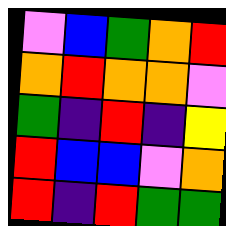[["violet", "blue", "green", "orange", "red"], ["orange", "red", "orange", "orange", "violet"], ["green", "indigo", "red", "indigo", "yellow"], ["red", "blue", "blue", "violet", "orange"], ["red", "indigo", "red", "green", "green"]]